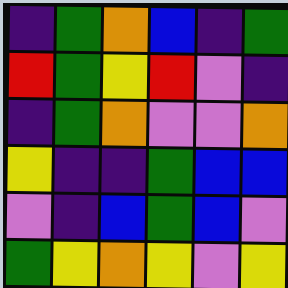[["indigo", "green", "orange", "blue", "indigo", "green"], ["red", "green", "yellow", "red", "violet", "indigo"], ["indigo", "green", "orange", "violet", "violet", "orange"], ["yellow", "indigo", "indigo", "green", "blue", "blue"], ["violet", "indigo", "blue", "green", "blue", "violet"], ["green", "yellow", "orange", "yellow", "violet", "yellow"]]